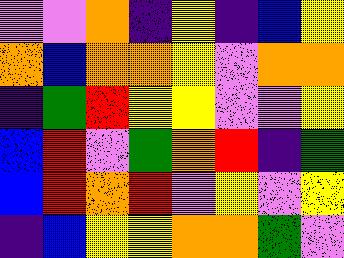[["violet", "violet", "orange", "indigo", "yellow", "indigo", "blue", "yellow"], ["orange", "blue", "orange", "orange", "yellow", "violet", "orange", "orange"], ["indigo", "green", "red", "yellow", "yellow", "violet", "violet", "yellow"], ["blue", "red", "violet", "green", "orange", "red", "indigo", "green"], ["blue", "red", "orange", "red", "violet", "yellow", "violet", "yellow"], ["indigo", "blue", "yellow", "yellow", "orange", "orange", "green", "violet"]]